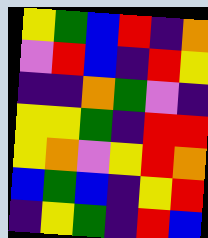[["yellow", "green", "blue", "red", "indigo", "orange"], ["violet", "red", "blue", "indigo", "red", "yellow"], ["indigo", "indigo", "orange", "green", "violet", "indigo"], ["yellow", "yellow", "green", "indigo", "red", "red"], ["yellow", "orange", "violet", "yellow", "red", "orange"], ["blue", "green", "blue", "indigo", "yellow", "red"], ["indigo", "yellow", "green", "indigo", "red", "blue"]]